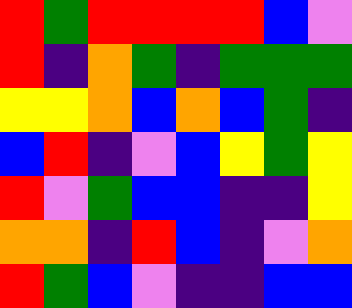[["red", "green", "red", "red", "red", "red", "blue", "violet"], ["red", "indigo", "orange", "green", "indigo", "green", "green", "green"], ["yellow", "yellow", "orange", "blue", "orange", "blue", "green", "indigo"], ["blue", "red", "indigo", "violet", "blue", "yellow", "green", "yellow"], ["red", "violet", "green", "blue", "blue", "indigo", "indigo", "yellow"], ["orange", "orange", "indigo", "red", "blue", "indigo", "violet", "orange"], ["red", "green", "blue", "violet", "indigo", "indigo", "blue", "blue"]]